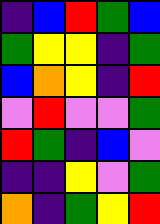[["indigo", "blue", "red", "green", "blue"], ["green", "yellow", "yellow", "indigo", "green"], ["blue", "orange", "yellow", "indigo", "red"], ["violet", "red", "violet", "violet", "green"], ["red", "green", "indigo", "blue", "violet"], ["indigo", "indigo", "yellow", "violet", "green"], ["orange", "indigo", "green", "yellow", "red"]]